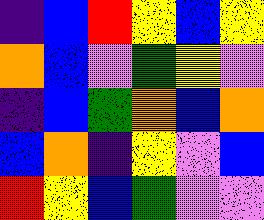[["indigo", "blue", "red", "yellow", "blue", "yellow"], ["orange", "blue", "violet", "green", "yellow", "violet"], ["indigo", "blue", "green", "orange", "blue", "orange"], ["blue", "orange", "indigo", "yellow", "violet", "blue"], ["red", "yellow", "blue", "green", "violet", "violet"]]